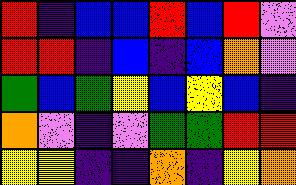[["red", "indigo", "blue", "blue", "red", "blue", "red", "violet"], ["red", "red", "indigo", "blue", "indigo", "blue", "orange", "violet"], ["green", "blue", "green", "yellow", "blue", "yellow", "blue", "indigo"], ["orange", "violet", "indigo", "violet", "green", "green", "red", "red"], ["yellow", "yellow", "indigo", "indigo", "orange", "indigo", "yellow", "orange"]]